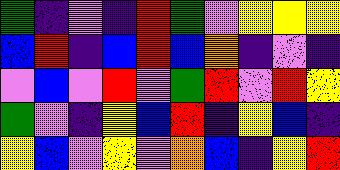[["green", "indigo", "violet", "indigo", "red", "green", "violet", "yellow", "yellow", "yellow"], ["blue", "red", "indigo", "blue", "red", "blue", "orange", "indigo", "violet", "indigo"], ["violet", "blue", "violet", "red", "violet", "green", "red", "violet", "red", "yellow"], ["green", "violet", "indigo", "yellow", "blue", "red", "indigo", "yellow", "blue", "indigo"], ["yellow", "blue", "violet", "yellow", "violet", "orange", "blue", "indigo", "yellow", "red"]]